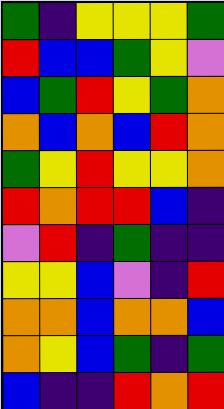[["green", "indigo", "yellow", "yellow", "yellow", "green"], ["red", "blue", "blue", "green", "yellow", "violet"], ["blue", "green", "red", "yellow", "green", "orange"], ["orange", "blue", "orange", "blue", "red", "orange"], ["green", "yellow", "red", "yellow", "yellow", "orange"], ["red", "orange", "red", "red", "blue", "indigo"], ["violet", "red", "indigo", "green", "indigo", "indigo"], ["yellow", "yellow", "blue", "violet", "indigo", "red"], ["orange", "orange", "blue", "orange", "orange", "blue"], ["orange", "yellow", "blue", "green", "indigo", "green"], ["blue", "indigo", "indigo", "red", "orange", "red"]]